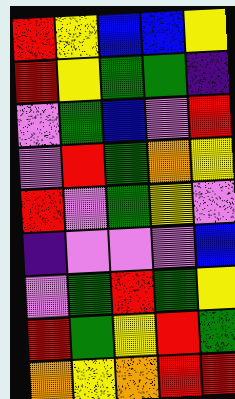[["red", "yellow", "blue", "blue", "yellow"], ["red", "yellow", "green", "green", "indigo"], ["violet", "green", "blue", "violet", "red"], ["violet", "red", "green", "orange", "yellow"], ["red", "violet", "green", "yellow", "violet"], ["indigo", "violet", "violet", "violet", "blue"], ["violet", "green", "red", "green", "yellow"], ["red", "green", "yellow", "red", "green"], ["orange", "yellow", "orange", "red", "red"]]